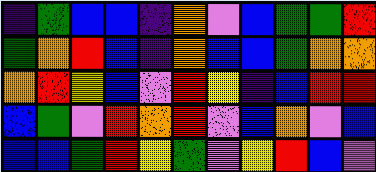[["indigo", "green", "blue", "blue", "indigo", "orange", "violet", "blue", "green", "green", "red"], ["green", "orange", "red", "blue", "indigo", "orange", "blue", "blue", "green", "orange", "orange"], ["orange", "red", "yellow", "blue", "violet", "red", "yellow", "indigo", "blue", "red", "red"], ["blue", "green", "violet", "red", "orange", "red", "violet", "blue", "orange", "violet", "blue"], ["blue", "blue", "green", "red", "yellow", "green", "violet", "yellow", "red", "blue", "violet"]]